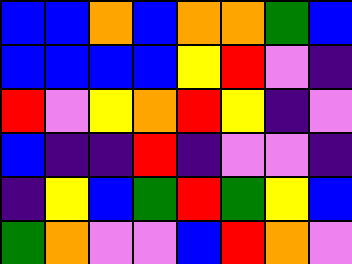[["blue", "blue", "orange", "blue", "orange", "orange", "green", "blue"], ["blue", "blue", "blue", "blue", "yellow", "red", "violet", "indigo"], ["red", "violet", "yellow", "orange", "red", "yellow", "indigo", "violet"], ["blue", "indigo", "indigo", "red", "indigo", "violet", "violet", "indigo"], ["indigo", "yellow", "blue", "green", "red", "green", "yellow", "blue"], ["green", "orange", "violet", "violet", "blue", "red", "orange", "violet"]]